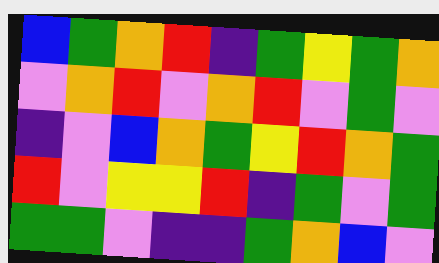[["blue", "green", "orange", "red", "indigo", "green", "yellow", "green", "orange"], ["violet", "orange", "red", "violet", "orange", "red", "violet", "green", "violet"], ["indigo", "violet", "blue", "orange", "green", "yellow", "red", "orange", "green"], ["red", "violet", "yellow", "yellow", "red", "indigo", "green", "violet", "green"], ["green", "green", "violet", "indigo", "indigo", "green", "orange", "blue", "violet"]]